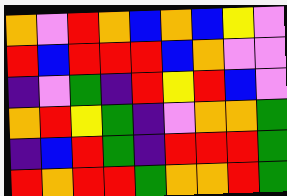[["orange", "violet", "red", "orange", "blue", "orange", "blue", "yellow", "violet"], ["red", "blue", "red", "red", "red", "blue", "orange", "violet", "violet"], ["indigo", "violet", "green", "indigo", "red", "yellow", "red", "blue", "violet"], ["orange", "red", "yellow", "green", "indigo", "violet", "orange", "orange", "green"], ["indigo", "blue", "red", "green", "indigo", "red", "red", "red", "green"], ["red", "orange", "red", "red", "green", "orange", "orange", "red", "green"]]